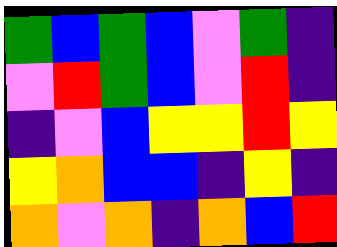[["green", "blue", "green", "blue", "violet", "green", "indigo"], ["violet", "red", "green", "blue", "violet", "red", "indigo"], ["indigo", "violet", "blue", "yellow", "yellow", "red", "yellow"], ["yellow", "orange", "blue", "blue", "indigo", "yellow", "indigo"], ["orange", "violet", "orange", "indigo", "orange", "blue", "red"]]